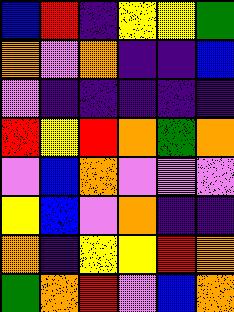[["blue", "red", "indigo", "yellow", "yellow", "green"], ["orange", "violet", "orange", "indigo", "indigo", "blue"], ["violet", "indigo", "indigo", "indigo", "indigo", "indigo"], ["red", "yellow", "red", "orange", "green", "orange"], ["violet", "blue", "orange", "violet", "violet", "violet"], ["yellow", "blue", "violet", "orange", "indigo", "indigo"], ["orange", "indigo", "yellow", "yellow", "red", "orange"], ["green", "orange", "red", "violet", "blue", "orange"]]